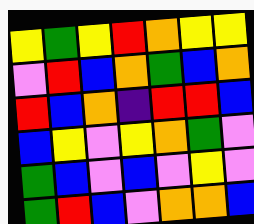[["yellow", "green", "yellow", "red", "orange", "yellow", "yellow"], ["violet", "red", "blue", "orange", "green", "blue", "orange"], ["red", "blue", "orange", "indigo", "red", "red", "blue"], ["blue", "yellow", "violet", "yellow", "orange", "green", "violet"], ["green", "blue", "violet", "blue", "violet", "yellow", "violet"], ["green", "red", "blue", "violet", "orange", "orange", "blue"]]